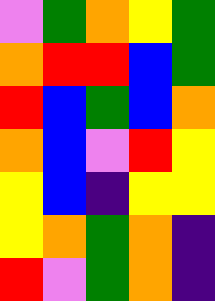[["violet", "green", "orange", "yellow", "green"], ["orange", "red", "red", "blue", "green"], ["red", "blue", "green", "blue", "orange"], ["orange", "blue", "violet", "red", "yellow"], ["yellow", "blue", "indigo", "yellow", "yellow"], ["yellow", "orange", "green", "orange", "indigo"], ["red", "violet", "green", "orange", "indigo"]]